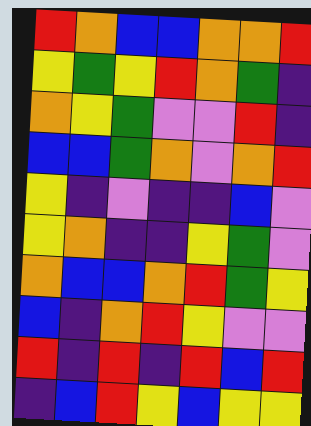[["red", "orange", "blue", "blue", "orange", "orange", "red"], ["yellow", "green", "yellow", "red", "orange", "green", "indigo"], ["orange", "yellow", "green", "violet", "violet", "red", "indigo"], ["blue", "blue", "green", "orange", "violet", "orange", "red"], ["yellow", "indigo", "violet", "indigo", "indigo", "blue", "violet"], ["yellow", "orange", "indigo", "indigo", "yellow", "green", "violet"], ["orange", "blue", "blue", "orange", "red", "green", "yellow"], ["blue", "indigo", "orange", "red", "yellow", "violet", "violet"], ["red", "indigo", "red", "indigo", "red", "blue", "red"], ["indigo", "blue", "red", "yellow", "blue", "yellow", "yellow"]]